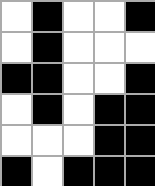[["white", "black", "white", "white", "black"], ["white", "black", "white", "white", "white"], ["black", "black", "white", "white", "black"], ["white", "black", "white", "black", "black"], ["white", "white", "white", "black", "black"], ["black", "white", "black", "black", "black"]]